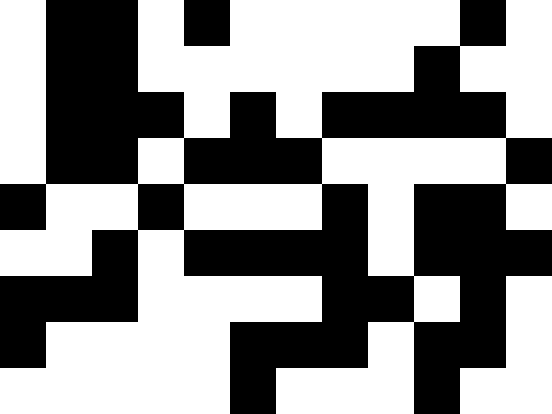[["white", "black", "black", "white", "black", "white", "white", "white", "white", "white", "black", "white"], ["white", "black", "black", "white", "white", "white", "white", "white", "white", "black", "white", "white"], ["white", "black", "black", "black", "white", "black", "white", "black", "black", "black", "black", "white"], ["white", "black", "black", "white", "black", "black", "black", "white", "white", "white", "white", "black"], ["black", "white", "white", "black", "white", "white", "white", "black", "white", "black", "black", "white"], ["white", "white", "black", "white", "black", "black", "black", "black", "white", "black", "black", "black"], ["black", "black", "black", "white", "white", "white", "white", "black", "black", "white", "black", "white"], ["black", "white", "white", "white", "white", "black", "black", "black", "white", "black", "black", "white"], ["white", "white", "white", "white", "white", "black", "white", "white", "white", "black", "white", "white"]]